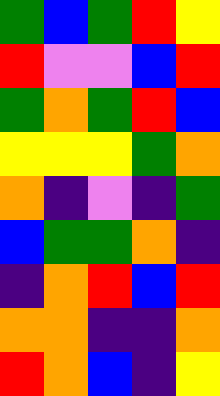[["green", "blue", "green", "red", "yellow"], ["red", "violet", "violet", "blue", "red"], ["green", "orange", "green", "red", "blue"], ["yellow", "yellow", "yellow", "green", "orange"], ["orange", "indigo", "violet", "indigo", "green"], ["blue", "green", "green", "orange", "indigo"], ["indigo", "orange", "red", "blue", "red"], ["orange", "orange", "indigo", "indigo", "orange"], ["red", "orange", "blue", "indigo", "yellow"]]